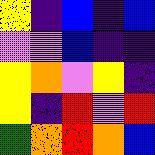[["yellow", "indigo", "blue", "indigo", "blue"], ["violet", "violet", "blue", "indigo", "indigo"], ["yellow", "orange", "violet", "yellow", "indigo"], ["yellow", "indigo", "red", "violet", "red"], ["green", "orange", "red", "orange", "blue"]]